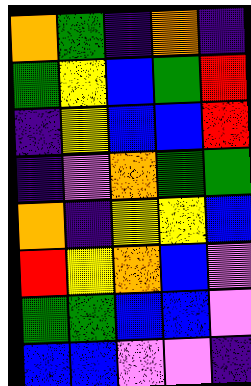[["orange", "green", "indigo", "orange", "indigo"], ["green", "yellow", "blue", "green", "red"], ["indigo", "yellow", "blue", "blue", "red"], ["indigo", "violet", "orange", "green", "green"], ["orange", "indigo", "yellow", "yellow", "blue"], ["red", "yellow", "orange", "blue", "violet"], ["green", "green", "blue", "blue", "violet"], ["blue", "blue", "violet", "violet", "indigo"]]